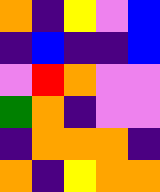[["orange", "indigo", "yellow", "violet", "blue"], ["indigo", "blue", "indigo", "indigo", "blue"], ["violet", "red", "orange", "violet", "violet"], ["green", "orange", "indigo", "violet", "violet"], ["indigo", "orange", "orange", "orange", "indigo"], ["orange", "indigo", "yellow", "orange", "orange"]]